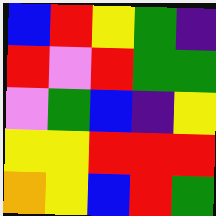[["blue", "red", "yellow", "green", "indigo"], ["red", "violet", "red", "green", "green"], ["violet", "green", "blue", "indigo", "yellow"], ["yellow", "yellow", "red", "red", "red"], ["orange", "yellow", "blue", "red", "green"]]